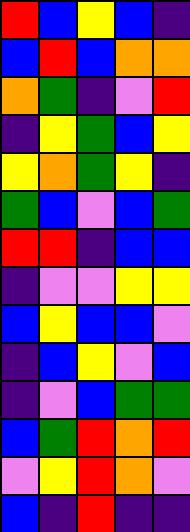[["red", "blue", "yellow", "blue", "indigo"], ["blue", "red", "blue", "orange", "orange"], ["orange", "green", "indigo", "violet", "red"], ["indigo", "yellow", "green", "blue", "yellow"], ["yellow", "orange", "green", "yellow", "indigo"], ["green", "blue", "violet", "blue", "green"], ["red", "red", "indigo", "blue", "blue"], ["indigo", "violet", "violet", "yellow", "yellow"], ["blue", "yellow", "blue", "blue", "violet"], ["indigo", "blue", "yellow", "violet", "blue"], ["indigo", "violet", "blue", "green", "green"], ["blue", "green", "red", "orange", "red"], ["violet", "yellow", "red", "orange", "violet"], ["blue", "indigo", "red", "indigo", "indigo"]]